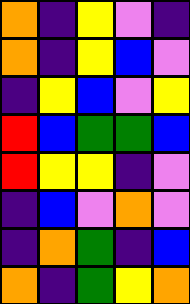[["orange", "indigo", "yellow", "violet", "indigo"], ["orange", "indigo", "yellow", "blue", "violet"], ["indigo", "yellow", "blue", "violet", "yellow"], ["red", "blue", "green", "green", "blue"], ["red", "yellow", "yellow", "indigo", "violet"], ["indigo", "blue", "violet", "orange", "violet"], ["indigo", "orange", "green", "indigo", "blue"], ["orange", "indigo", "green", "yellow", "orange"]]